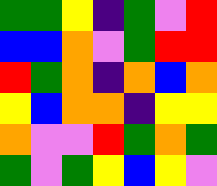[["green", "green", "yellow", "indigo", "green", "violet", "red"], ["blue", "blue", "orange", "violet", "green", "red", "red"], ["red", "green", "orange", "indigo", "orange", "blue", "orange"], ["yellow", "blue", "orange", "orange", "indigo", "yellow", "yellow"], ["orange", "violet", "violet", "red", "green", "orange", "green"], ["green", "violet", "green", "yellow", "blue", "yellow", "violet"]]